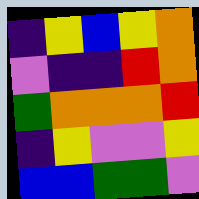[["indigo", "yellow", "blue", "yellow", "orange"], ["violet", "indigo", "indigo", "red", "orange"], ["green", "orange", "orange", "orange", "red"], ["indigo", "yellow", "violet", "violet", "yellow"], ["blue", "blue", "green", "green", "violet"]]